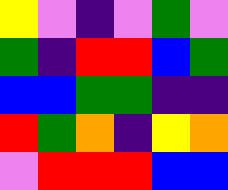[["yellow", "violet", "indigo", "violet", "green", "violet"], ["green", "indigo", "red", "red", "blue", "green"], ["blue", "blue", "green", "green", "indigo", "indigo"], ["red", "green", "orange", "indigo", "yellow", "orange"], ["violet", "red", "red", "red", "blue", "blue"]]